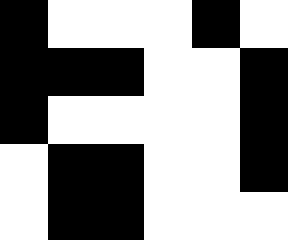[["black", "white", "white", "white", "black", "white"], ["black", "black", "black", "white", "white", "black"], ["black", "white", "white", "white", "white", "black"], ["white", "black", "black", "white", "white", "black"], ["white", "black", "black", "white", "white", "white"]]